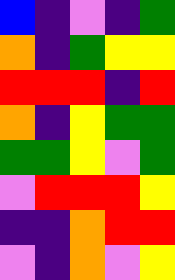[["blue", "indigo", "violet", "indigo", "green"], ["orange", "indigo", "green", "yellow", "yellow"], ["red", "red", "red", "indigo", "red"], ["orange", "indigo", "yellow", "green", "green"], ["green", "green", "yellow", "violet", "green"], ["violet", "red", "red", "red", "yellow"], ["indigo", "indigo", "orange", "red", "red"], ["violet", "indigo", "orange", "violet", "yellow"]]